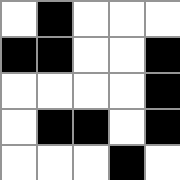[["white", "black", "white", "white", "white"], ["black", "black", "white", "white", "black"], ["white", "white", "white", "white", "black"], ["white", "black", "black", "white", "black"], ["white", "white", "white", "black", "white"]]